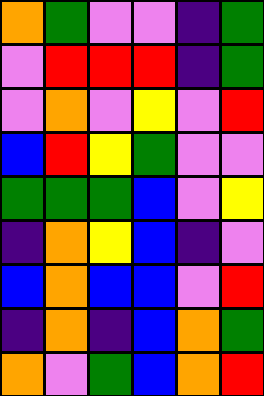[["orange", "green", "violet", "violet", "indigo", "green"], ["violet", "red", "red", "red", "indigo", "green"], ["violet", "orange", "violet", "yellow", "violet", "red"], ["blue", "red", "yellow", "green", "violet", "violet"], ["green", "green", "green", "blue", "violet", "yellow"], ["indigo", "orange", "yellow", "blue", "indigo", "violet"], ["blue", "orange", "blue", "blue", "violet", "red"], ["indigo", "orange", "indigo", "blue", "orange", "green"], ["orange", "violet", "green", "blue", "orange", "red"]]